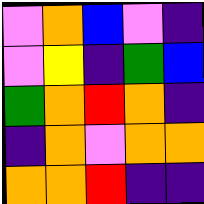[["violet", "orange", "blue", "violet", "indigo"], ["violet", "yellow", "indigo", "green", "blue"], ["green", "orange", "red", "orange", "indigo"], ["indigo", "orange", "violet", "orange", "orange"], ["orange", "orange", "red", "indigo", "indigo"]]